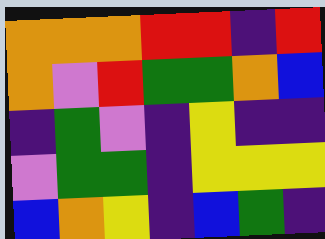[["orange", "orange", "orange", "red", "red", "indigo", "red"], ["orange", "violet", "red", "green", "green", "orange", "blue"], ["indigo", "green", "violet", "indigo", "yellow", "indigo", "indigo"], ["violet", "green", "green", "indigo", "yellow", "yellow", "yellow"], ["blue", "orange", "yellow", "indigo", "blue", "green", "indigo"]]